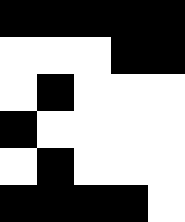[["black", "black", "black", "black", "black"], ["white", "white", "white", "black", "black"], ["white", "black", "white", "white", "white"], ["black", "white", "white", "white", "white"], ["white", "black", "white", "white", "white"], ["black", "black", "black", "black", "white"]]